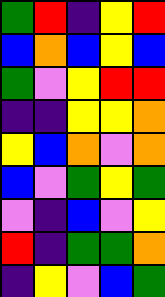[["green", "red", "indigo", "yellow", "red"], ["blue", "orange", "blue", "yellow", "blue"], ["green", "violet", "yellow", "red", "red"], ["indigo", "indigo", "yellow", "yellow", "orange"], ["yellow", "blue", "orange", "violet", "orange"], ["blue", "violet", "green", "yellow", "green"], ["violet", "indigo", "blue", "violet", "yellow"], ["red", "indigo", "green", "green", "orange"], ["indigo", "yellow", "violet", "blue", "green"]]